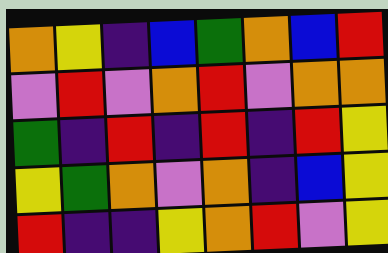[["orange", "yellow", "indigo", "blue", "green", "orange", "blue", "red"], ["violet", "red", "violet", "orange", "red", "violet", "orange", "orange"], ["green", "indigo", "red", "indigo", "red", "indigo", "red", "yellow"], ["yellow", "green", "orange", "violet", "orange", "indigo", "blue", "yellow"], ["red", "indigo", "indigo", "yellow", "orange", "red", "violet", "yellow"]]